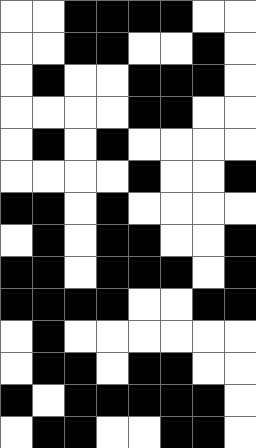[["white", "white", "black", "black", "black", "black", "white", "white"], ["white", "white", "black", "black", "white", "white", "black", "white"], ["white", "black", "white", "white", "black", "black", "black", "white"], ["white", "white", "white", "white", "black", "black", "white", "white"], ["white", "black", "white", "black", "white", "white", "white", "white"], ["white", "white", "white", "white", "black", "white", "white", "black"], ["black", "black", "white", "black", "white", "white", "white", "white"], ["white", "black", "white", "black", "black", "white", "white", "black"], ["black", "black", "white", "black", "black", "black", "white", "black"], ["black", "black", "black", "black", "white", "white", "black", "black"], ["white", "black", "white", "white", "white", "white", "white", "white"], ["white", "black", "black", "white", "black", "black", "white", "white"], ["black", "white", "black", "black", "black", "black", "black", "white"], ["white", "black", "black", "white", "white", "black", "black", "white"]]